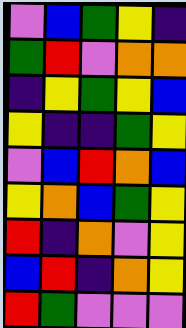[["violet", "blue", "green", "yellow", "indigo"], ["green", "red", "violet", "orange", "orange"], ["indigo", "yellow", "green", "yellow", "blue"], ["yellow", "indigo", "indigo", "green", "yellow"], ["violet", "blue", "red", "orange", "blue"], ["yellow", "orange", "blue", "green", "yellow"], ["red", "indigo", "orange", "violet", "yellow"], ["blue", "red", "indigo", "orange", "yellow"], ["red", "green", "violet", "violet", "violet"]]